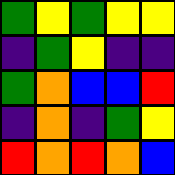[["green", "yellow", "green", "yellow", "yellow"], ["indigo", "green", "yellow", "indigo", "indigo"], ["green", "orange", "blue", "blue", "red"], ["indigo", "orange", "indigo", "green", "yellow"], ["red", "orange", "red", "orange", "blue"]]